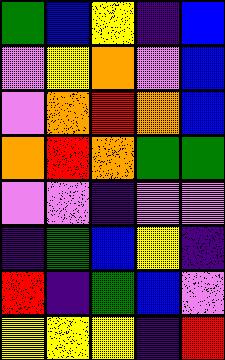[["green", "blue", "yellow", "indigo", "blue"], ["violet", "yellow", "orange", "violet", "blue"], ["violet", "orange", "red", "orange", "blue"], ["orange", "red", "orange", "green", "green"], ["violet", "violet", "indigo", "violet", "violet"], ["indigo", "green", "blue", "yellow", "indigo"], ["red", "indigo", "green", "blue", "violet"], ["yellow", "yellow", "yellow", "indigo", "red"]]